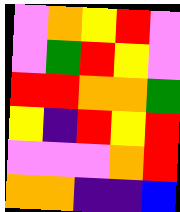[["violet", "orange", "yellow", "red", "violet"], ["violet", "green", "red", "yellow", "violet"], ["red", "red", "orange", "orange", "green"], ["yellow", "indigo", "red", "yellow", "red"], ["violet", "violet", "violet", "orange", "red"], ["orange", "orange", "indigo", "indigo", "blue"]]